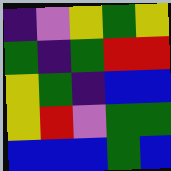[["indigo", "violet", "yellow", "green", "yellow"], ["green", "indigo", "green", "red", "red"], ["yellow", "green", "indigo", "blue", "blue"], ["yellow", "red", "violet", "green", "green"], ["blue", "blue", "blue", "green", "blue"]]